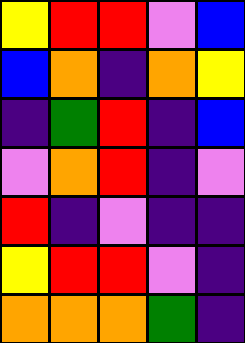[["yellow", "red", "red", "violet", "blue"], ["blue", "orange", "indigo", "orange", "yellow"], ["indigo", "green", "red", "indigo", "blue"], ["violet", "orange", "red", "indigo", "violet"], ["red", "indigo", "violet", "indigo", "indigo"], ["yellow", "red", "red", "violet", "indigo"], ["orange", "orange", "orange", "green", "indigo"]]